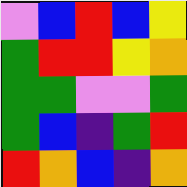[["violet", "blue", "red", "blue", "yellow"], ["green", "red", "red", "yellow", "orange"], ["green", "green", "violet", "violet", "green"], ["green", "blue", "indigo", "green", "red"], ["red", "orange", "blue", "indigo", "orange"]]